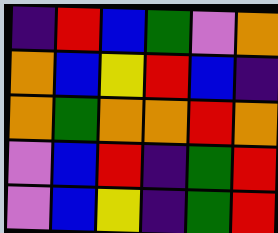[["indigo", "red", "blue", "green", "violet", "orange"], ["orange", "blue", "yellow", "red", "blue", "indigo"], ["orange", "green", "orange", "orange", "red", "orange"], ["violet", "blue", "red", "indigo", "green", "red"], ["violet", "blue", "yellow", "indigo", "green", "red"]]